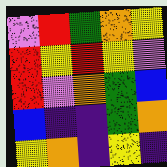[["violet", "red", "green", "orange", "yellow"], ["red", "yellow", "red", "yellow", "violet"], ["red", "violet", "orange", "green", "blue"], ["blue", "indigo", "indigo", "green", "orange"], ["yellow", "orange", "indigo", "yellow", "indigo"]]